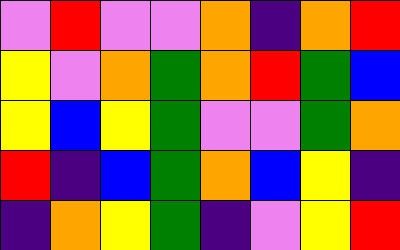[["violet", "red", "violet", "violet", "orange", "indigo", "orange", "red"], ["yellow", "violet", "orange", "green", "orange", "red", "green", "blue"], ["yellow", "blue", "yellow", "green", "violet", "violet", "green", "orange"], ["red", "indigo", "blue", "green", "orange", "blue", "yellow", "indigo"], ["indigo", "orange", "yellow", "green", "indigo", "violet", "yellow", "red"]]